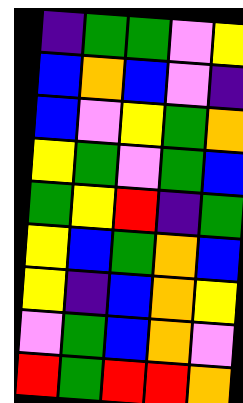[["indigo", "green", "green", "violet", "yellow"], ["blue", "orange", "blue", "violet", "indigo"], ["blue", "violet", "yellow", "green", "orange"], ["yellow", "green", "violet", "green", "blue"], ["green", "yellow", "red", "indigo", "green"], ["yellow", "blue", "green", "orange", "blue"], ["yellow", "indigo", "blue", "orange", "yellow"], ["violet", "green", "blue", "orange", "violet"], ["red", "green", "red", "red", "orange"]]